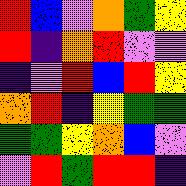[["red", "blue", "violet", "orange", "green", "yellow"], ["red", "indigo", "orange", "red", "violet", "violet"], ["indigo", "violet", "red", "blue", "red", "yellow"], ["orange", "red", "indigo", "yellow", "green", "green"], ["green", "green", "yellow", "orange", "blue", "violet"], ["violet", "red", "green", "red", "red", "indigo"]]